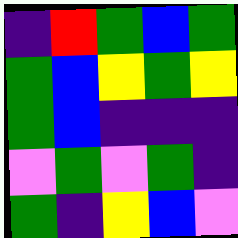[["indigo", "red", "green", "blue", "green"], ["green", "blue", "yellow", "green", "yellow"], ["green", "blue", "indigo", "indigo", "indigo"], ["violet", "green", "violet", "green", "indigo"], ["green", "indigo", "yellow", "blue", "violet"]]